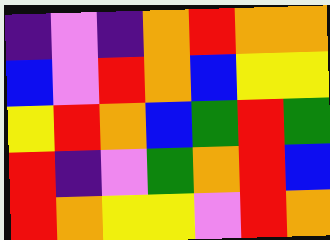[["indigo", "violet", "indigo", "orange", "red", "orange", "orange"], ["blue", "violet", "red", "orange", "blue", "yellow", "yellow"], ["yellow", "red", "orange", "blue", "green", "red", "green"], ["red", "indigo", "violet", "green", "orange", "red", "blue"], ["red", "orange", "yellow", "yellow", "violet", "red", "orange"]]